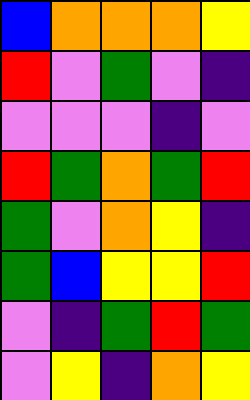[["blue", "orange", "orange", "orange", "yellow"], ["red", "violet", "green", "violet", "indigo"], ["violet", "violet", "violet", "indigo", "violet"], ["red", "green", "orange", "green", "red"], ["green", "violet", "orange", "yellow", "indigo"], ["green", "blue", "yellow", "yellow", "red"], ["violet", "indigo", "green", "red", "green"], ["violet", "yellow", "indigo", "orange", "yellow"]]